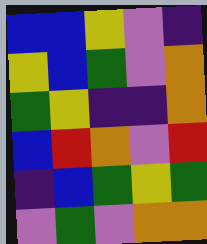[["blue", "blue", "yellow", "violet", "indigo"], ["yellow", "blue", "green", "violet", "orange"], ["green", "yellow", "indigo", "indigo", "orange"], ["blue", "red", "orange", "violet", "red"], ["indigo", "blue", "green", "yellow", "green"], ["violet", "green", "violet", "orange", "orange"]]